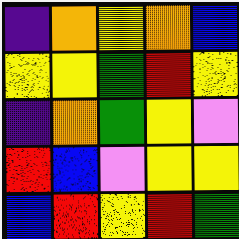[["indigo", "orange", "yellow", "orange", "blue"], ["yellow", "yellow", "green", "red", "yellow"], ["indigo", "orange", "green", "yellow", "violet"], ["red", "blue", "violet", "yellow", "yellow"], ["blue", "red", "yellow", "red", "green"]]